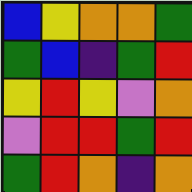[["blue", "yellow", "orange", "orange", "green"], ["green", "blue", "indigo", "green", "red"], ["yellow", "red", "yellow", "violet", "orange"], ["violet", "red", "red", "green", "red"], ["green", "red", "orange", "indigo", "orange"]]